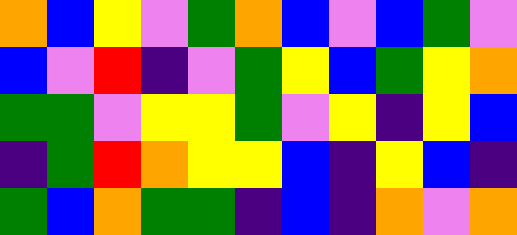[["orange", "blue", "yellow", "violet", "green", "orange", "blue", "violet", "blue", "green", "violet"], ["blue", "violet", "red", "indigo", "violet", "green", "yellow", "blue", "green", "yellow", "orange"], ["green", "green", "violet", "yellow", "yellow", "green", "violet", "yellow", "indigo", "yellow", "blue"], ["indigo", "green", "red", "orange", "yellow", "yellow", "blue", "indigo", "yellow", "blue", "indigo"], ["green", "blue", "orange", "green", "green", "indigo", "blue", "indigo", "orange", "violet", "orange"]]